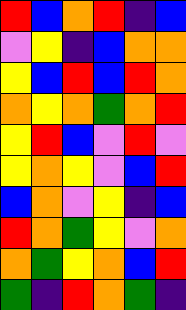[["red", "blue", "orange", "red", "indigo", "blue"], ["violet", "yellow", "indigo", "blue", "orange", "orange"], ["yellow", "blue", "red", "blue", "red", "orange"], ["orange", "yellow", "orange", "green", "orange", "red"], ["yellow", "red", "blue", "violet", "red", "violet"], ["yellow", "orange", "yellow", "violet", "blue", "red"], ["blue", "orange", "violet", "yellow", "indigo", "blue"], ["red", "orange", "green", "yellow", "violet", "orange"], ["orange", "green", "yellow", "orange", "blue", "red"], ["green", "indigo", "red", "orange", "green", "indigo"]]